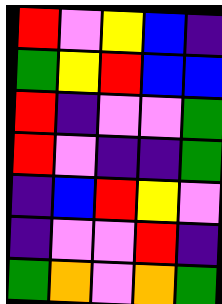[["red", "violet", "yellow", "blue", "indigo"], ["green", "yellow", "red", "blue", "blue"], ["red", "indigo", "violet", "violet", "green"], ["red", "violet", "indigo", "indigo", "green"], ["indigo", "blue", "red", "yellow", "violet"], ["indigo", "violet", "violet", "red", "indigo"], ["green", "orange", "violet", "orange", "green"]]